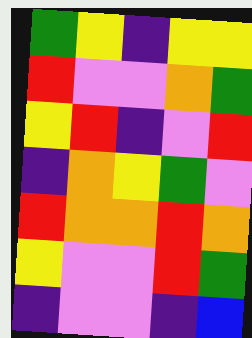[["green", "yellow", "indigo", "yellow", "yellow"], ["red", "violet", "violet", "orange", "green"], ["yellow", "red", "indigo", "violet", "red"], ["indigo", "orange", "yellow", "green", "violet"], ["red", "orange", "orange", "red", "orange"], ["yellow", "violet", "violet", "red", "green"], ["indigo", "violet", "violet", "indigo", "blue"]]